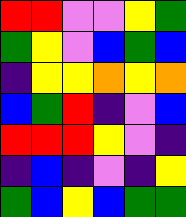[["red", "red", "violet", "violet", "yellow", "green"], ["green", "yellow", "violet", "blue", "green", "blue"], ["indigo", "yellow", "yellow", "orange", "yellow", "orange"], ["blue", "green", "red", "indigo", "violet", "blue"], ["red", "red", "red", "yellow", "violet", "indigo"], ["indigo", "blue", "indigo", "violet", "indigo", "yellow"], ["green", "blue", "yellow", "blue", "green", "green"]]